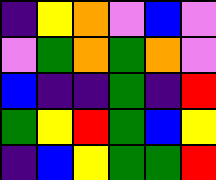[["indigo", "yellow", "orange", "violet", "blue", "violet"], ["violet", "green", "orange", "green", "orange", "violet"], ["blue", "indigo", "indigo", "green", "indigo", "red"], ["green", "yellow", "red", "green", "blue", "yellow"], ["indigo", "blue", "yellow", "green", "green", "red"]]